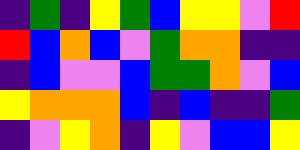[["indigo", "green", "indigo", "yellow", "green", "blue", "yellow", "yellow", "violet", "red"], ["red", "blue", "orange", "blue", "violet", "green", "orange", "orange", "indigo", "indigo"], ["indigo", "blue", "violet", "violet", "blue", "green", "green", "orange", "violet", "blue"], ["yellow", "orange", "orange", "orange", "blue", "indigo", "blue", "indigo", "indigo", "green"], ["indigo", "violet", "yellow", "orange", "indigo", "yellow", "violet", "blue", "blue", "yellow"]]